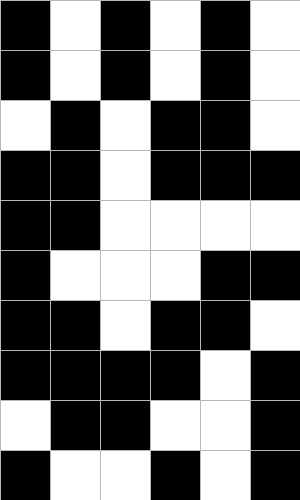[["black", "white", "black", "white", "black", "white"], ["black", "white", "black", "white", "black", "white"], ["white", "black", "white", "black", "black", "white"], ["black", "black", "white", "black", "black", "black"], ["black", "black", "white", "white", "white", "white"], ["black", "white", "white", "white", "black", "black"], ["black", "black", "white", "black", "black", "white"], ["black", "black", "black", "black", "white", "black"], ["white", "black", "black", "white", "white", "black"], ["black", "white", "white", "black", "white", "black"]]